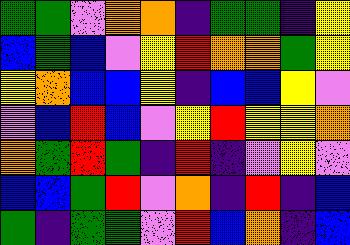[["green", "green", "violet", "orange", "orange", "indigo", "green", "green", "indigo", "yellow"], ["blue", "green", "blue", "violet", "yellow", "red", "orange", "orange", "green", "yellow"], ["yellow", "orange", "blue", "blue", "yellow", "indigo", "blue", "blue", "yellow", "violet"], ["violet", "blue", "red", "blue", "violet", "yellow", "red", "yellow", "yellow", "orange"], ["orange", "green", "red", "green", "indigo", "red", "indigo", "violet", "yellow", "violet"], ["blue", "blue", "green", "red", "violet", "orange", "indigo", "red", "indigo", "blue"], ["green", "indigo", "green", "green", "violet", "red", "blue", "orange", "indigo", "blue"]]